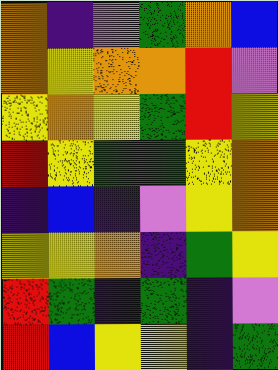[["orange", "indigo", "violet", "green", "orange", "blue"], ["orange", "yellow", "orange", "orange", "red", "violet"], ["yellow", "orange", "yellow", "green", "red", "yellow"], ["red", "yellow", "green", "green", "yellow", "orange"], ["indigo", "blue", "indigo", "violet", "yellow", "orange"], ["yellow", "yellow", "orange", "indigo", "green", "yellow"], ["red", "green", "indigo", "green", "indigo", "violet"], ["red", "blue", "yellow", "yellow", "indigo", "green"]]